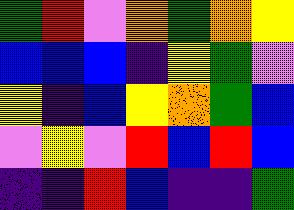[["green", "red", "violet", "orange", "green", "orange", "yellow"], ["blue", "blue", "blue", "indigo", "yellow", "green", "violet"], ["yellow", "indigo", "blue", "yellow", "orange", "green", "blue"], ["violet", "yellow", "violet", "red", "blue", "red", "blue"], ["indigo", "indigo", "red", "blue", "indigo", "indigo", "green"]]